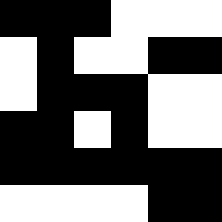[["black", "black", "black", "white", "white", "white"], ["white", "black", "white", "white", "black", "black"], ["white", "black", "black", "black", "white", "white"], ["black", "black", "white", "black", "white", "white"], ["black", "black", "black", "black", "black", "black"], ["white", "white", "white", "white", "black", "black"]]